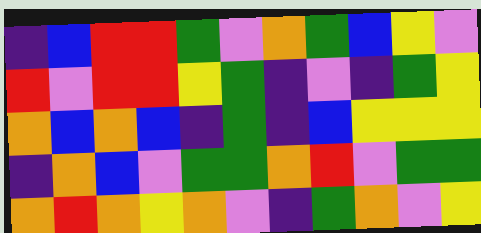[["indigo", "blue", "red", "red", "green", "violet", "orange", "green", "blue", "yellow", "violet"], ["red", "violet", "red", "red", "yellow", "green", "indigo", "violet", "indigo", "green", "yellow"], ["orange", "blue", "orange", "blue", "indigo", "green", "indigo", "blue", "yellow", "yellow", "yellow"], ["indigo", "orange", "blue", "violet", "green", "green", "orange", "red", "violet", "green", "green"], ["orange", "red", "orange", "yellow", "orange", "violet", "indigo", "green", "orange", "violet", "yellow"]]